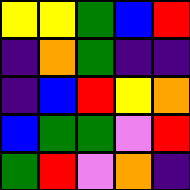[["yellow", "yellow", "green", "blue", "red"], ["indigo", "orange", "green", "indigo", "indigo"], ["indigo", "blue", "red", "yellow", "orange"], ["blue", "green", "green", "violet", "red"], ["green", "red", "violet", "orange", "indigo"]]